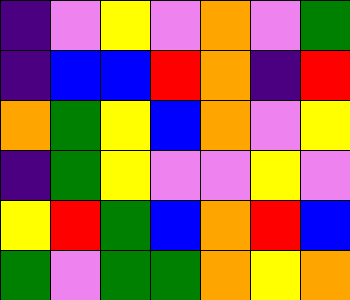[["indigo", "violet", "yellow", "violet", "orange", "violet", "green"], ["indigo", "blue", "blue", "red", "orange", "indigo", "red"], ["orange", "green", "yellow", "blue", "orange", "violet", "yellow"], ["indigo", "green", "yellow", "violet", "violet", "yellow", "violet"], ["yellow", "red", "green", "blue", "orange", "red", "blue"], ["green", "violet", "green", "green", "orange", "yellow", "orange"]]